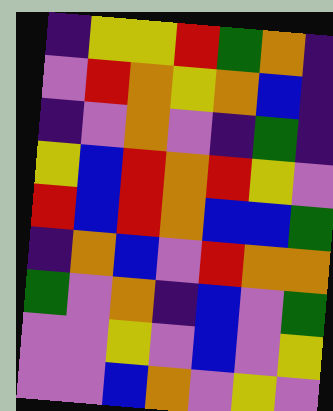[["indigo", "yellow", "yellow", "red", "green", "orange", "indigo"], ["violet", "red", "orange", "yellow", "orange", "blue", "indigo"], ["indigo", "violet", "orange", "violet", "indigo", "green", "indigo"], ["yellow", "blue", "red", "orange", "red", "yellow", "violet"], ["red", "blue", "red", "orange", "blue", "blue", "green"], ["indigo", "orange", "blue", "violet", "red", "orange", "orange"], ["green", "violet", "orange", "indigo", "blue", "violet", "green"], ["violet", "violet", "yellow", "violet", "blue", "violet", "yellow"], ["violet", "violet", "blue", "orange", "violet", "yellow", "violet"]]